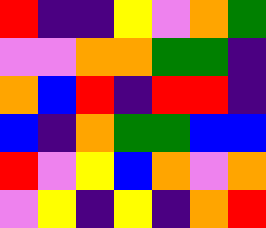[["red", "indigo", "indigo", "yellow", "violet", "orange", "green"], ["violet", "violet", "orange", "orange", "green", "green", "indigo"], ["orange", "blue", "red", "indigo", "red", "red", "indigo"], ["blue", "indigo", "orange", "green", "green", "blue", "blue"], ["red", "violet", "yellow", "blue", "orange", "violet", "orange"], ["violet", "yellow", "indigo", "yellow", "indigo", "orange", "red"]]